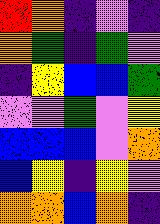[["red", "orange", "indigo", "violet", "indigo"], ["orange", "green", "indigo", "green", "violet"], ["indigo", "yellow", "blue", "blue", "green"], ["violet", "violet", "green", "violet", "yellow"], ["blue", "blue", "blue", "violet", "orange"], ["blue", "yellow", "indigo", "yellow", "violet"], ["orange", "orange", "blue", "orange", "indigo"]]